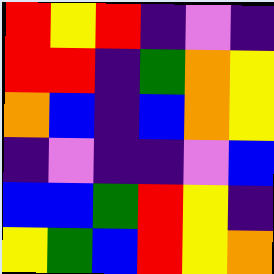[["red", "yellow", "red", "indigo", "violet", "indigo"], ["red", "red", "indigo", "green", "orange", "yellow"], ["orange", "blue", "indigo", "blue", "orange", "yellow"], ["indigo", "violet", "indigo", "indigo", "violet", "blue"], ["blue", "blue", "green", "red", "yellow", "indigo"], ["yellow", "green", "blue", "red", "yellow", "orange"]]